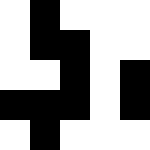[["white", "black", "white", "white", "white"], ["white", "black", "black", "white", "white"], ["white", "white", "black", "white", "black"], ["black", "black", "black", "white", "black"], ["white", "black", "white", "white", "white"]]